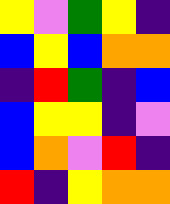[["yellow", "violet", "green", "yellow", "indigo"], ["blue", "yellow", "blue", "orange", "orange"], ["indigo", "red", "green", "indigo", "blue"], ["blue", "yellow", "yellow", "indigo", "violet"], ["blue", "orange", "violet", "red", "indigo"], ["red", "indigo", "yellow", "orange", "orange"]]